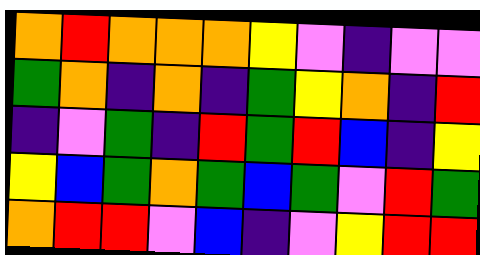[["orange", "red", "orange", "orange", "orange", "yellow", "violet", "indigo", "violet", "violet"], ["green", "orange", "indigo", "orange", "indigo", "green", "yellow", "orange", "indigo", "red"], ["indigo", "violet", "green", "indigo", "red", "green", "red", "blue", "indigo", "yellow"], ["yellow", "blue", "green", "orange", "green", "blue", "green", "violet", "red", "green"], ["orange", "red", "red", "violet", "blue", "indigo", "violet", "yellow", "red", "red"]]